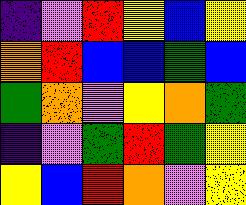[["indigo", "violet", "red", "yellow", "blue", "yellow"], ["orange", "red", "blue", "blue", "green", "blue"], ["green", "orange", "violet", "yellow", "orange", "green"], ["indigo", "violet", "green", "red", "green", "yellow"], ["yellow", "blue", "red", "orange", "violet", "yellow"]]